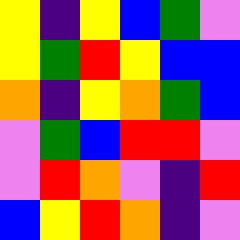[["yellow", "indigo", "yellow", "blue", "green", "violet"], ["yellow", "green", "red", "yellow", "blue", "blue"], ["orange", "indigo", "yellow", "orange", "green", "blue"], ["violet", "green", "blue", "red", "red", "violet"], ["violet", "red", "orange", "violet", "indigo", "red"], ["blue", "yellow", "red", "orange", "indigo", "violet"]]